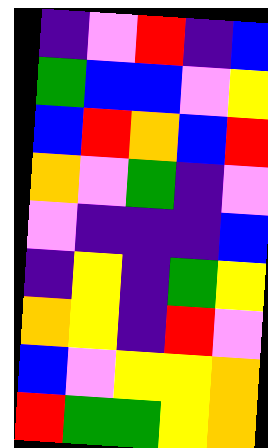[["indigo", "violet", "red", "indigo", "blue"], ["green", "blue", "blue", "violet", "yellow"], ["blue", "red", "orange", "blue", "red"], ["orange", "violet", "green", "indigo", "violet"], ["violet", "indigo", "indigo", "indigo", "blue"], ["indigo", "yellow", "indigo", "green", "yellow"], ["orange", "yellow", "indigo", "red", "violet"], ["blue", "violet", "yellow", "yellow", "orange"], ["red", "green", "green", "yellow", "orange"]]